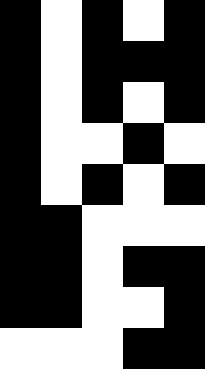[["black", "white", "black", "white", "black"], ["black", "white", "black", "black", "black"], ["black", "white", "black", "white", "black"], ["black", "white", "white", "black", "white"], ["black", "white", "black", "white", "black"], ["black", "black", "white", "white", "white"], ["black", "black", "white", "black", "black"], ["black", "black", "white", "white", "black"], ["white", "white", "white", "black", "black"]]